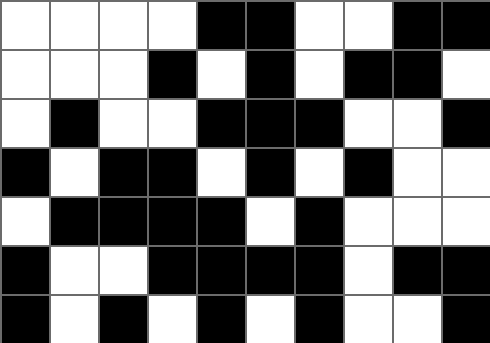[["white", "white", "white", "white", "black", "black", "white", "white", "black", "black"], ["white", "white", "white", "black", "white", "black", "white", "black", "black", "white"], ["white", "black", "white", "white", "black", "black", "black", "white", "white", "black"], ["black", "white", "black", "black", "white", "black", "white", "black", "white", "white"], ["white", "black", "black", "black", "black", "white", "black", "white", "white", "white"], ["black", "white", "white", "black", "black", "black", "black", "white", "black", "black"], ["black", "white", "black", "white", "black", "white", "black", "white", "white", "black"]]